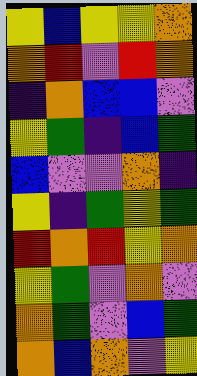[["yellow", "blue", "yellow", "yellow", "orange"], ["orange", "red", "violet", "red", "orange"], ["indigo", "orange", "blue", "blue", "violet"], ["yellow", "green", "indigo", "blue", "green"], ["blue", "violet", "violet", "orange", "indigo"], ["yellow", "indigo", "green", "yellow", "green"], ["red", "orange", "red", "yellow", "orange"], ["yellow", "green", "violet", "orange", "violet"], ["orange", "green", "violet", "blue", "green"], ["orange", "blue", "orange", "violet", "yellow"]]